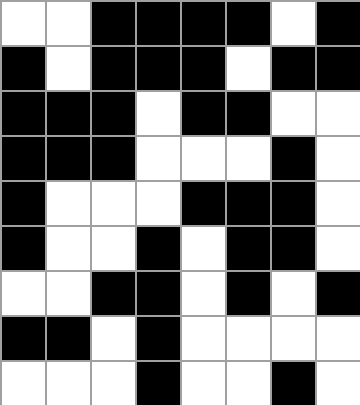[["white", "white", "black", "black", "black", "black", "white", "black"], ["black", "white", "black", "black", "black", "white", "black", "black"], ["black", "black", "black", "white", "black", "black", "white", "white"], ["black", "black", "black", "white", "white", "white", "black", "white"], ["black", "white", "white", "white", "black", "black", "black", "white"], ["black", "white", "white", "black", "white", "black", "black", "white"], ["white", "white", "black", "black", "white", "black", "white", "black"], ["black", "black", "white", "black", "white", "white", "white", "white"], ["white", "white", "white", "black", "white", "white", "black", "white"]]